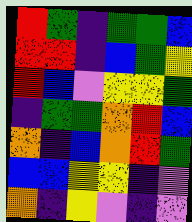[["red", "green", "indigo", "green", "green", "blue"], ["red", "red", "indigo", "blue", "green", "yellow"], ["red", "blue", "violet", "yellow", "yellow", "green"], ["indigo", "green", "green", "orange", "red", "blue"], ["orange", "indigo", "blue", "orange", "red", "green"], ["blue", "blue", "yellow", "yellow", "indigo", "violet"], ["orange", "indigo", "yellow", "violet", "indigo", "violet"]]